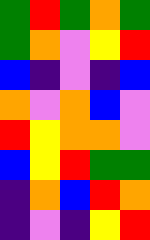[["green", "red", "green", "orange", "green"], ["green", "orange", "violet", "yellow", "red"], ["blue", "indigo", "violet", "indigo", "blue"], ["orange", "violet", "orange", "blue", "violet"], ["red", "yellow", "orange", "orange", "violet"], ["blue", "yellow", "red", "green", "green"], ["indigo", "orange", "blue", "red", "orange"], ["indigo", "violet", "indigo", "yellow", "red"]]